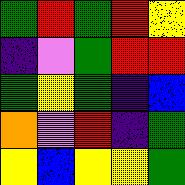[["green", "red", "green", "red", "yellow"], ["indigo", "violet", "green", "red", "red"], ["green", "yellow", "green", "indigo", "blue"], ["orange", "violet", "red", "indigo", "green"], ["yellow", "blue", "yellow", "yellow", "green"]]